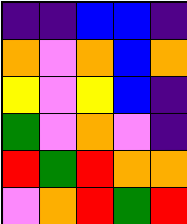[["indigo", "indigo", "blue", "blue", "indigo"], ["orange", "violet", "orange", "blue", "orange"], ["yellow", "violet", "yellow", "blue", "indigo"], ["green", "violet", "orange", "violet", "indigo"], ["red", "green", "red", "orange", "orange"], ["violet", "orange", "red", "green", "red"]]